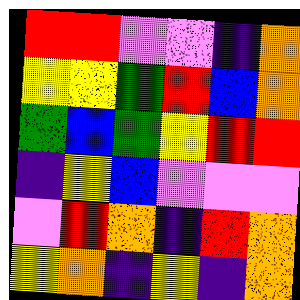[["red", "red", "violet", "violet", "indigo", "orange"], ["yellow", "yellow", "green", "red", "blue", "orange"], ["green", "blue", "green", "yellow", "red", "red"], ["indigo", "yellow", "blue", "violet", "violet", "violet"], ["violet", "red", "orange", "indigo", "red", "orange"], ["yellow", "orange", "indigo", "yellow", "indigo", "orange"]]